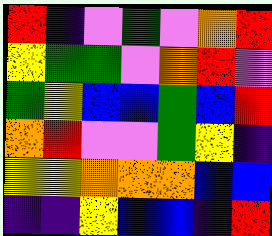[["red", "indigo", "violet", "green", "violet", "orange", "red"], ["yellow", "green", "green", "violet", "orange", "red", "violet"], ["green", "yellow", "blue", "blue", "green", "blue", "red"], ["orange", "red", "violet", "violet", "green", "yellow", "indigo"], ["yellow", "yellow", "orange", "orange", "orange", "blue", "blue"], ["indigo", "indigo", "yellow", "blue", "blue", "indigo", "red"]]